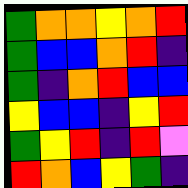[["green", "orange", "orange", "yellow", "orange", "red"], ["green", "blue", "blue", "orange", "red", "indigo"], ["green", "indigo", "orange", "red", "blue", "blue"], ["yellow", "blue", "blue", "indigo", "yellow", "red"], ["green", "yellow", "red", "indigo", "red", "violet"], ["red", "orange", "blue", "yellow", "green", "indigo"]]